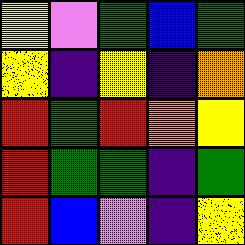[["yellow", "violet", "green", "blue", "green"], ["yellow", "indigo", "yellow", "indigo", "orange"], ["red", "green", "red", "orange", "yellow"], ["red", "green", "green", "indigo", "green"], ["red", "blue", "violet", "indigo", "yellow"]]